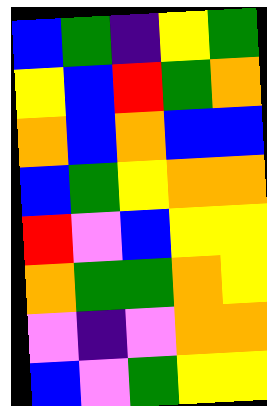[["blue", "green", "indigo", "yellow", "green"], ["yellow", "blue", "red", "green", "orange"], ["orange", "blue", "orange", "blue", "blue"], ["blue", "green", "yellow", "orange", "orange"], ["red", "violet", "blue", "yellow", "yellow"], ["orange", "green", "green", "orange", "yellow"], ["violet", "indigo", "violet", "orange", "orange"], ["blue", "violet", "green", "yellow", "yellow"]]